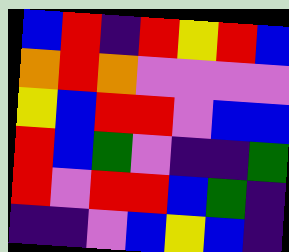[["blue", "red", "indigo", "red", "yellow", "red", "blue"], ["orange", "red", "orange", "violet", "violet", "violet", "violet"], ["yellow", "blue", "red", "red", "violet", "blue", "blue"], ["red", "blue", "green", "violet", "indigo", "indigo", "green"], ["red", "violet", "red", "red", "blue", "green", "indigo"], ["indigo", "indigo", "violet", "blue", "yellow", "blue", "indigo"]]